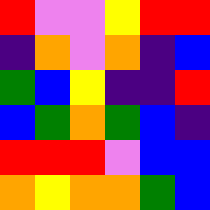[["red", "violet", "violet", "yellow", "red", "red"], ["indigo", "orange", "violet", "orange", "indigo", "blue"], ["green", "blue", "yellow", "indigo", "indigo", "red"], ["blue", "green", "orange", "green", "blue", "indigo"], ["red", "red", "red", "violet", "blue", "blue"], ["orange", "yellow", "orange", "orange", "green", "blue"]]